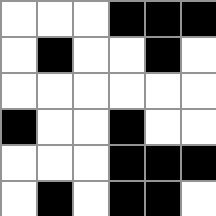[["white", "white", "white", "black", "black", "black"], ["white", "black", "white", "white", "black", "white"], ["white", "white", "white", "white", "white", "white"], ["black", "white", "white", "black", "white", "white"], ["white", "white", "white", "black", "black", "black"], ["white", "black", "white", "black", "black", "white"]]